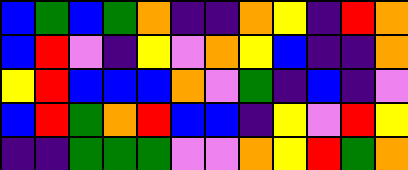[["blue", "green", "blue", "green", "orange", "indigo", "indigo", "orange", "yellow", "indigo", "red", "orange"], ["blue", "red", "violet", "indigo", "yellow", "violet", "orange", "yellow", "blue", "indigo", "indigo", "orange"], ["yellow", "red", "blue", "blue", "blue", "orange", "violet", "green", "indigo", "blue", "indigo", "violet"], ["blue", "red", "green", "orange", "red", "blue", "blue", "indigo", "yellow", "violet", "red", "yellow"], ["indigo", "indigo", "green", "green", "green", "violet", "violet", "orange", "yellow", "red", "green", "orange"]]